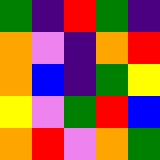[["green", "indigo", "red", "green", "indigo"], ["orange", "violet", "indigo", "orange", "red"], ["orange", "blue", "indigo", "green", "yellow"], ["yellow", "violet", "green", "red", "blue"], ["orange", "red", "violet", "orange", "green"]]